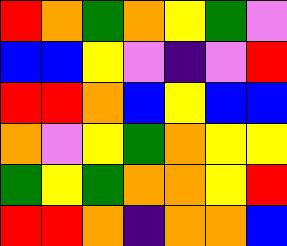[["red", "orange", "green", "orange", "yellow", "green", "violet"], ["blue", "blue", "yellow", "violet", "indigo", "violet", "red"], ["red", "red", "orange", "blue", "yellow", "blue", "blue"], ["orange", "violet", "yellow", "green", "orange", "yellow", "yellow"], ["green", "yellow", "green", "orange", "orange", "yellow", "red"], ["red", "red", "orange", "indigo", "orange", "orange", "blue"]]